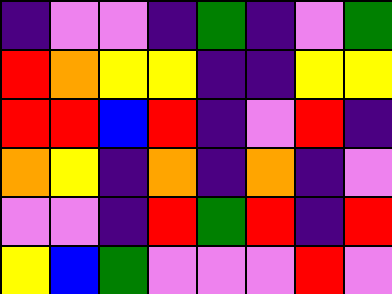[["indigo", "violet", "violet", "indigo", "green", "indigo", "violet", "green"], ["red", "orange", "yellow", "yellow", "indigo", "indigo", "yellow", "yellow"], ["red", "red", "blue", "red", "indigo", "violet", "red", "indigo"], ["orange", "yellow", "indigo", "orange", "indigo", "orange", "indigo", "violet"], ["violet", "violet", "indigo", "red", "green", "red", "indigo", "red"], ["yellow", "blue", "green", "violet", "violet", "violet", "red", "violet"]]